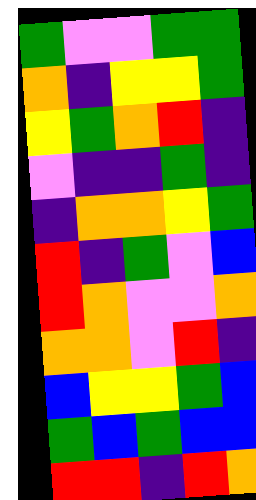[["green", "violet", "violet", "green", "green"], ["orange", "indigo", "yellow", "yellow", "green"], ["yellow", "green", "orange", "red", "indigo"], ["violet", "indigo", "indigo", "green", "indigo"], ["indigo", "orange", "orange", "yellow", "green"], ["red", "indigo", "green", "violet", "blue"], ["red", "orange", "violet", "violet", "orange"], ["orange", "orange", "violet", "red", "indigo"], ["blue", "yellow", "yellow", "green", "blue"], ["green", "blue", "green", "blue", "blue"], ["red", "red", "indigo", "red", "orange"]]